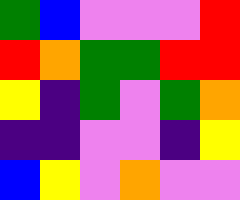[["green", "blue", "violet", "violet", "violet", "red"], ["red", "orange", "green", "green", "red", "red"], ["yellow", "indigo", "green", "violet", "green", "orange"], ["indigo", "indigo", "violet", "violet", "indigo", "yellow"], ["blue", "yellow", "violet", "orange", "violet", "violet"]]